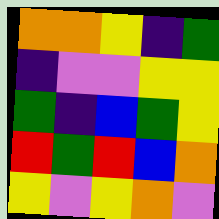[["orange", "orange", "yellow", "indigo", "green"], ["indigo", "violet", "violet", "yellow", "yellow"], ["green", "indigo", "blue", "green", "yellow"], ["red", "green", "red", "blue", "orange"], ["yellow", "violet", "yellow", "orange", "violet"]]